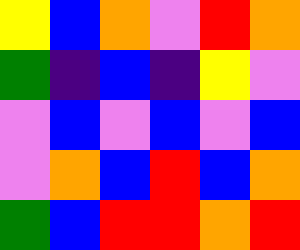[["yellow", "blue", "orange", "violet", "red", "orange"], ["green", "indigo", "blue", "indigo", "yellow", "violet"], ["violet", "blue", "violet", "blue", "violet", "blue"], ["violet", "orange", "blue", "red", "blue", "orange"], ["green", "blue", "red", "red", "orange", "red"]]